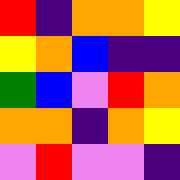[["red", "indigo", "orange", "orange", "yellow"], ["yellow", "orange", "blue", "indigo", "indigo"], ["green", "blue", "violet", "red", "orange"], ["orange", "orange", "indigo", "orange", "yellow"], ["violet", "red", "violet", "violet", "indigo"]]